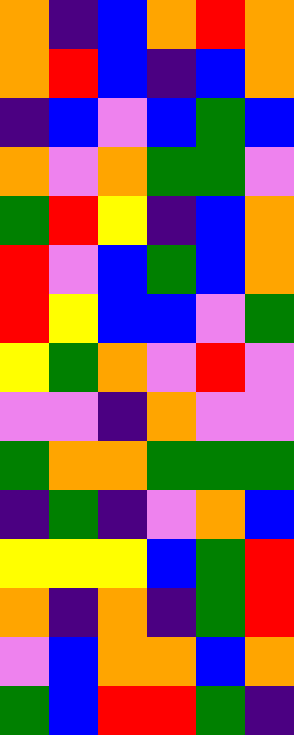[["orange", "indigo", "blue", "orange", "red", "orange"], ["orange", "red", "blue", "indigo", "blue", "orange"], ["indigo", "blue", "violet", "blue", "green", "blue"], ["orange", "violet", "orange", "green", "green", "violet"], ["green", "red", "yellow", "indigo", "blue", "orange"], ["red", "violet", "blue", "green", "blue", "orange"], ["red", "yellow", "blue", "blue", "violet", "green"], ["yellow", "green", "orange", "violet", "red", "violet"], ["violet", "violet", "indigo", "orange", "violet", "violet"], ["green", "orange", "orange", "green", "green", "green"], ["indigo", "green", "indigo", "violet", "orange", "blue"], ["yellow", "yellow", "yellow", "blue", "green", "red"], ["orange", "indigo", "orange", "indigo", "green", "red"], ["violet", "blue", "orange", "orange", "blue", "orange"], ["green", "blue", "red", "red", "green", "indigo"]]